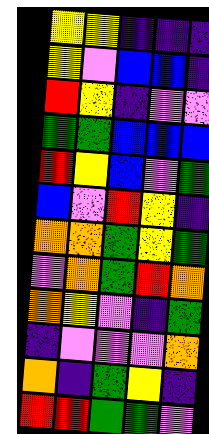[["yellow", "yellow", "indigo", "indigo", "indigo"], ["yellow", "violet", "blue", "blue", "indigo"], ["red", "yellow", "indigo", "violet", "violet"], ["green", "green", "blue", "blue", "blue"], ["red", "yellow", "blue", "violet", "green"], ["blue", "violet", "red", "yellow", "indigo"], ["orange", "orange", "green", "yellow", "green"], ["violet", "orange", "green", "red", "orange"], ["orange", "yellow", "violet", "indigo", "green"], ["indigo", "violet", "violet", "violet", "orange"], ["orange", "indigo", "green", "yellow", "indigo"], ["red", "red", "green", "green", "violet"]]